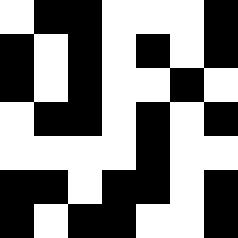[["white", "black", "black", "white", "white", "white", "black"], ["black", "white", "black", "white", "black", "white", "black"], ["black", "white", "black", "white", "white", "black", "white"], ["white", "black", "black", "white", "black", "white", "black"], ["white", "white", "white", "white", "black", "white", "white"], ["black", "black", "white", "black", "black", "white", "black"], ["black", "white", "black", "black", "white", "white", "black"]]